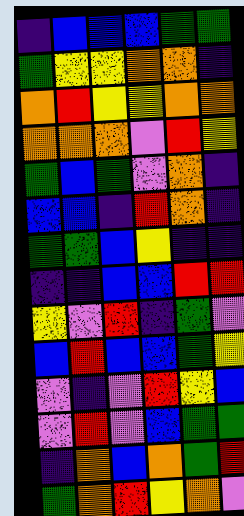[["indigo", "blue", "blue", "blue", "green", "green"], ["green", "yellow", "yellow", "orange", "orange", "indigo"], ["orange", "red", "yellow", "yellow", "orange", "orange"], ["orange", "orange", "orange", "violet", "red", "yellow"], ["green", "blue", "green", "violet", "orange", "indigo"], ["blue", "blue", "indigo", "red", "orange", "indigo"], ["green", "green", "blue", "yellow", "indigo", "indigo"], ["indigo", "indigo", "blue", "blue", "red", "red"], ["yellow", "violet", "red", "indigo", "green", "violet"], ["blue", "red", "blue", "blue", "green", "yellow"], ["violet", "indigo", "violet", "red", "yellow", "blue"], ["violet", "red", "violet", "blue", "green", "green"], ["indigo", "orange", "blue", "orange", "green", "red"], ["green", "orange", "red", "yellow", "orange", "violet"]]